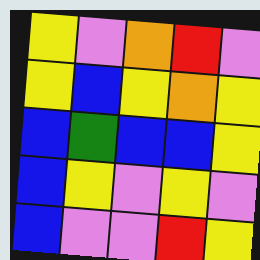[["yellow", "violet", "orange", "red", "violet"], ["yellow", "blue", "yellow", "orange", "yellow"], ["blue", "green", "blue", "blue", "yellow"], ["blue", "yellow", "violet", "yellow", "violet"], ["blue", "violet", "violet", "red", "yellow"]]